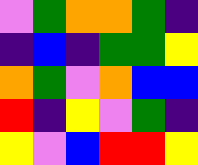[["violet", "green", "orange", "orange", "green", "indigo"], ["indigo", "blue", "indigo", "green", "green", "yellow"], ["orange", "green", "violet", "orange", "blue", "blue"], ["red", "indigo", "yellow", "violet", "green", "indigo"], ["yellow", "violet", "blue", "red", "red", "yellow"]]